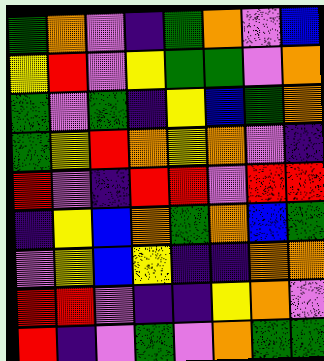[["green", "orange", "violet", "indigo", "green", "orange", "violet", "blue"], ["yellow", "red", "violet", "yellow", "green", "green", "violet", "orange"], ["green", "violet", "green", "indigo", "yellow", "blue", "green", "orange"], ["green", "yellow", "red", "orange", "yellow", "orange", "violet", "indigo"], ["red", "violet", "indigo", "red", "red", "violet", "red", "red"], ["indigo", "yellow", "blue", "orange", "green", "orange", "blue", "green"], ["violet", "yellow", "blue", "yellow", "indigo", "indigo", "orange", "orange"], ["red", "red", "violet", "indigo", "indigo", "yellow", "orange", "violet"], ["red", "indigo", "violet", "green", "violet", "orange", "green", "green"]]